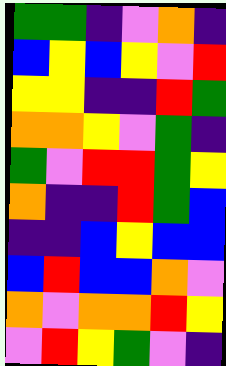[["green", "green", "indigo", "violet", "orange", "indigo"], ["blue", "yellow", "blue", "yellow", "violet", "red"], ["yellow", "yellow", "indigo", "indigo", "red", "green"], ["orange", "orange", "yellow", "violet", "green", "indigo"], ["green", "violet", "red", "red", "green", "yellow"], ["orange", "indigo", "indigo", "red", "green", "blue"], ["indigo", "indigo", "blue", "yellow", "blue", "blue"], ["blue", "red", "blue", "blue", "orange", "violet"], ["orange", "violet", "orange", "orange", "red", "yellow"], ["violet", "red", "yellow", "green", "violet", "indigo"]]